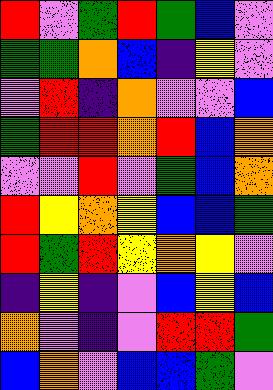[["red", "violet", "green", "red", "green", "blue", "violet"], ["green", "green", "orange", "blue", "indigo", "yellow", "violet"], ["violet", "red", "indigo", "orange", "violet", "violet", "blue"], ["green", "red", "red", "orange", "red", "blue", "orange"], ["violet", "violet", "red", "violet", "green", "blue", "orange"], ["red", "yellow", "orange", "yellow", "blue", "blue", "green"], ["red", "green", "red", "yellow", "orange", "yellow", "violet"], ["indigo", "yellow", "indigo", "violet", "blue", "yellow", "blue"], ["orange", "violet", "indigo", "violet", "red", "red", "green"], ["blue", "orange", "violet", "blue", "blue", "green", "violet"]]